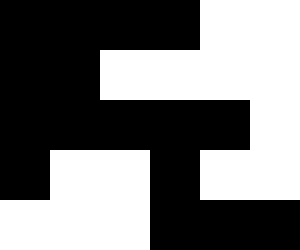[["black", "black", "black", "black", "white", "white"], ["black", "black", "white", "white", "white", "white"], ["black", "black", "black", "black", "black", "white"], ["black", "white", "white", "black", "white", "white"], ["white", "white", "white", "black", "black", "black"]]